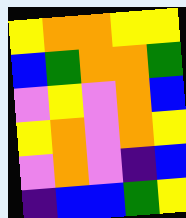[["yellow", "orange", "orange", "yellow", "yellow"], ["blue", "green", "orange", "orange", "green"], ["violet", "yellow", "violet", "orange", "blue"], ["yellow", "orange", "violet", "orange", "yellow"], ["violet", "orange", "violet", "indigo", "blue"], ["indigo", "blue", "blue", "green", "yellow"]]